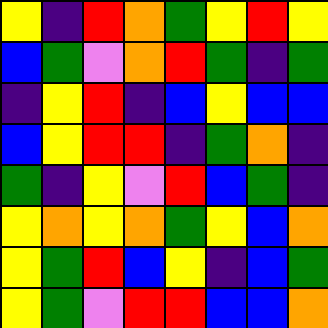[["yellow", "indigo", "red", "orange", "green", "yellow", "red", "yellow"], ["blue", "green", "violet", "orange", "red", "green", "indigo", "green"], ["indigo", "yellow", "red", "indigo", "blue", "yellow", "blue", "blue"], ["blue", "yellow", "red", "red", "indigo", "green", "orange", "indigo"], ["green", "indigo", "yellow", "violet", "red", "blue", "green", "indigo"], ["yellow", "orange", "yellow", "orange", "green", "yellow", "blue", "orange"], ["yellow", "green", "red", "blue", "yellow", "indigo", "blue", "green"], ["yellow", "green", "violet", "red", "red", "blue", "blue", "orange"]]